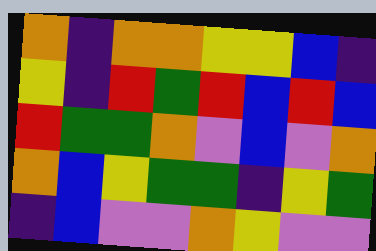[["orange", "indigo", "orange", "orange", "yellow", "yellow", "blue", "indigo"], ["yellow", "indigo", "red", "green", "red", "blue", "red", "blue"], ["red", "green", "green", "orange", "violet", "blue", "violet", "orange"], ["orange", "blue", "yellow", "green", "green", "indigo", "yellow", "green"], ["indigo", "blue", "violet", "violet", "orange", "yellow", "violet", "violet"]]